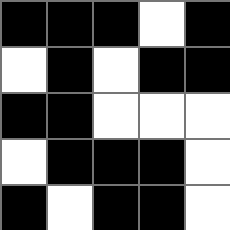[["black", "black", "black", "white", "black"], ["white", "black", "white", "black", "black"], ["black", "black", "white", "white", "white"], ["white", "black", "black", "black", "white"], ["black", "white", "black", "black", "white"]]